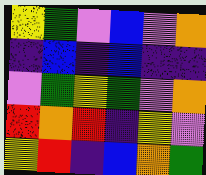[["yellow", "green", "violet", "blue", "violet", "orange"], ["indigo", "blue", "indigo", "blue", "indigo", "indigo"], ["violet", "green", "yellow", "green", "violet", "orange"], ["red", "orange", "red", "indigo", "yellow", "violet"], ["yellow", "red", "indigo", "blue", "orange", "green"]]